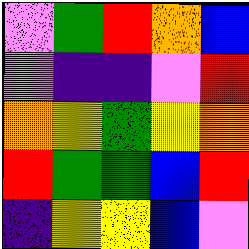[["violet", "green", "red", "orange", "blue"], ["violet", "indigo", "indigo", "violet", "red"], ["orange", "yellow", "green", "yellow", "orange"], ["red", "green", "green", "blue", "red"], ["indigo", "yellow", "yellow", "blue", "violet"]]